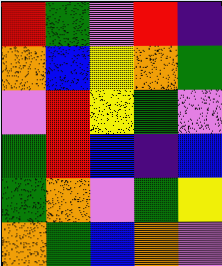[["red", "green", "violet", "red", "indigo"], ["orange", "blue", "yellow", "orange", "green"], ["violet", "red", "yellow", "green", "violet"], ["green", "red", "blue", "indigo", "blue"], ["green", "orange", "violet", "green", "yellow"], ["orange", "green", "blue", "orange", "violet"]]